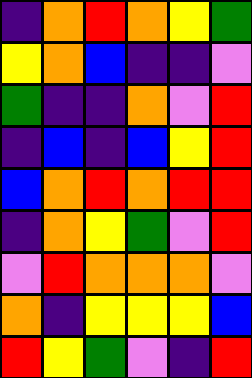[["indigo", "orange", "red", "orange", "yellow", "green"], ["yellow", "orange", "blue", "indigo", "indigo", "violet"], ["green", "indigo", "indigo", "orange", "violet", "red"], ["indigo", "blue", "indigo", "blue", "yellow", "red"], ["blue", "orange", "red", "orange", "red", "red"], ["indigo", "orange", "yellow", "green", "violet", "red"], ["violet", "red", "orange", "orange", "orange", "violet"], ["orange", "indigo", "yellow", "yellow", "yellow", "blue"], ["red", "yellow", "green", "violet", "indigo", "red"]]